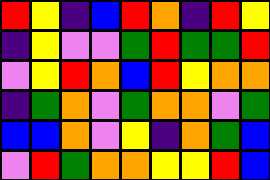[["red", "yellow", "indigo", "blue", "red", "orange", "indigo", "red", "yellow"], ["indigo", "yellow", "violet", "violet", "green", "red", "green", "green", "red"], ["violet", "yellow", "red", "orange", "blue", "red", "yellow", "orange", "orange"], ["indigo", "green", "orange", "violet", "green", "orange", "orange", "violet", "green"], ["blue", "blue", "orange", "violet", "yellow", "indigo", "orange", "green", "blue"], ["violet", "red", "green", "orange", "orange", "yellow", "yellow", "red", "blue"]]